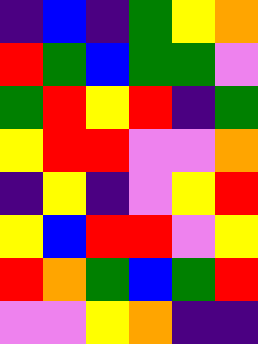[["indigo", "blue", "indigo", "green", "yellow", "orange"], ["red", "green", "blue", "green", "green", "violet"], ["green", "red", "yellow", "red", "indigo", "green"], ["yellow", "red", "red", "violet", "violet", "orange"], ["indigo", "yellow", "indigo", "violet", "yellow", "red"], ["yellow", "blue", "red", "red", "violet", "yellow"], ["red", "orange", "green", "blue", "green", "red"], ["violet", "violet", "yellow", "orange", "indigo", "indigo"]]